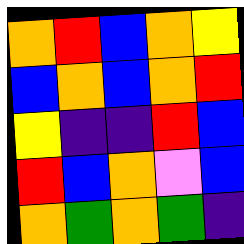[["orange", "red", "blue", "orange", "yellow"], ["blue", "orange", "blue", "orange", "red"], ["yellow", "indigo", "indigo", "red", "blue"], ["red", "blue", "orange", "violet", "blue"], ["orange", "green", "orange", "green", "indigo"]]